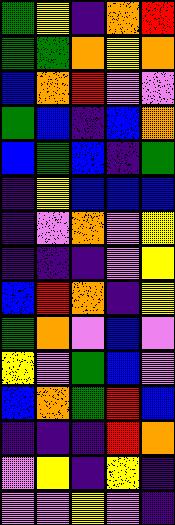[["green", "yellow", "indigo", "orange", "red"], ["green", "green", "orange", "yellow", "orange"], ["blue", "orange", "red", "violet", "violet"], ["green", "blue", "indigo", "blue", "orange"], ["blue", "green", "blue", "indigo", "green"], ["indigo", "yellow", "blue", "blue", "blue"], ["indigo", "violet", "orange", "violet", "yellow"], ["indigo", "indigo", "indigo", "violet", "yellow"], ["blue", "red", "orange", "indigo", "yellow"], ["green", "orange", "violet", "blue", "violet"], ["yellow", "violet", "green", "blue", "violet"], ["blue", "orange", "green", "red", "blue"], ["indigo", "indigo", "indigo", "red", "orange"], ["violet", "yellow", "indigo", "yellow", "indigo"], ["violet", "violet", "yellow", "violet", "indigo"]]